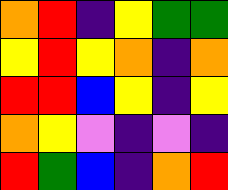[["orange", "red", "indigo", "yellow", "green", "green"], ["yellow", "red", "yellow", "orange", "indigo", "orange"], ["red", "red", "blue", "yellow", "indigo", "yellow"], ["orange", "yellow", "violet", "indigo", "violet", "indigo"], ["red", "green", "blue", "indigo", "orange", "red"]]